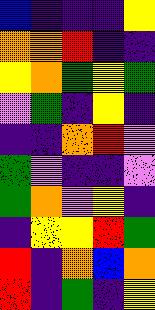[["blue", "indigo", "indigo", "indigo", "yellow"], ["orange", "orange", "red", "indigo", "indigo"], ["yellow", "orange", "green", "yellow", "green"], ["violet", "green", "indigo", "yellow", "indigo"], ["indigo", "indigo", "orange", "red", "violet"], ["green", "violet", "indigo", "indigo", "violet"], ["green", "orange", "violet", "yellow", "indigo"], ["indigo", "yellow", "yellow", "red", "green"], ["red", "indigo", "orange", "blue", "orange"], ["red", "indigo", "green", "indigo", "yellow"]]